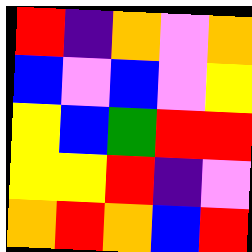[["red", "indigo", "orange", "violet", "orange"], ["blue", "violet", "blue", "violet", "yellow"], ["yellow", "blue", "green", "red", "red"], ["yellow", "yellow", "red", "indigo", "violet"], ["orange", "red", "orange", "blue", "red"]]